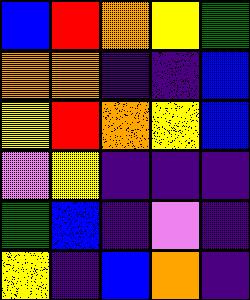[["blue", "red", "orange", "yellow", "green"], ["orange", "orange", "indigo", "indigo", "blue"], ["yellow", "red", "orange", "yellow", "blue"], ["violet", "yellow", "indigo", "indigo", "indigo"], ["green", "blue", "indigo", "violet", "indigo"], ["yellow", "indigo", "blue", "orange", "indigo"]]